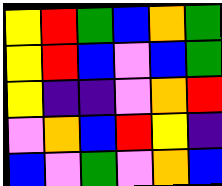[["yellow", "red", "green", "blue", "orange", "green"], ["yellow", "red", "blue", "violet", "blue", "green"], ["yellow", "indigo", "indigo", "violet", "orange", "red"], ["violet", "orange", "blue", "red", "yellow", "indigo"], ["blue", "violet", "green", "violet", "orange", "blue"]]